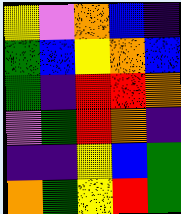[["yellow", "violet", "orange", "blue", "indigo"], ["green", "blue", "yellow", "orange", "blue"], ["green", "indigo", "red", "red", "orange"], ["violet", "green", "red", "orange", "indigo"], ["indigo", "indigo", "yellow", "blue", "green"], ["orange", "green", "yellow", "red", "green"]]